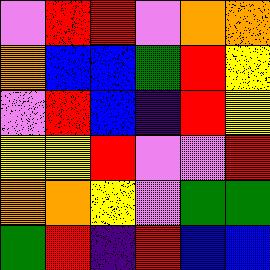[["violet", "red", "red", "violet", "orange", "orange"], ["orange", "blue", "blue", "green", "red", "yellow"], ["violet", "red", "blue", "indigo", "red", "yellow"], ["yellow", "yellow", "red", "violet", "violet", "red"], ["orange", "orange", "yellow", "violet", "green", "green"], ["green", "red", "indigo", "red", "blue", "blue"]]